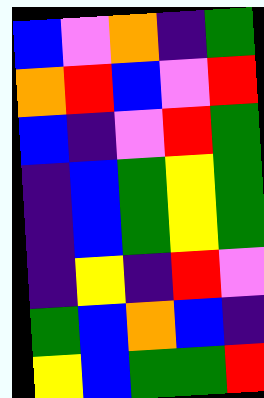[["blue", "violet", "orange", "indigo", "green"], ["orange", "red", "blue", "violet", "red"], ["blue", "indigo", "violet", "red", "green"], ["indigo", "blue", "green", "yellow", "green"], ["indigo", "blue", "green", "yellow", "green"], ["indigo", "yellow", "indigo", "red", "violet"], ["green", "blue", "orange", "blue", "indigo"], ["yellow", "blue", "green", "green", "red"]]